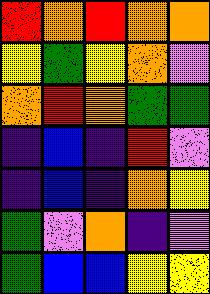[["red", "orange", "red", "orange", "orange"], ["yellow", "green", "yellow", "orange", "violet"], ["orange", "red", "orange", "green", "green"], ["indigo", "blue", "indigo", "red", "violet"], ["indigo", "blue", "indigo", "orange", "yellow"], ["green", "violet", "orange", "indigo", "violet"], ["green", "blue", "blue", "yellow", "yellow"]]